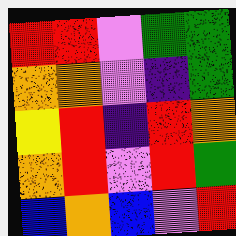[["red", "red", "violet", "green", "green"], ["orange", "orange", "violet", "indigo", "green"], ["yellow", "red", "indigo", "red", "orange"], ["orange", "red", "violet", "red", "green"], ["blue", "orange", "blue", "violet", "red"]]